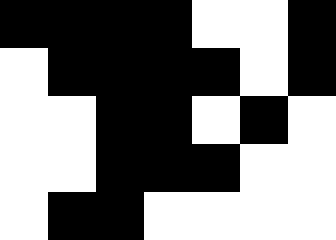[["black", "black", "black", "black", "white", "white", "black"], ["white", "black", "black", "black", "black", "white", "black"], ["white", "white", "black", "black", "white", "black", "white"], ["white", "white", "black", "black", "black", "white", "white"], ["white", "black", "black", "white", "white", "white", "white"]]